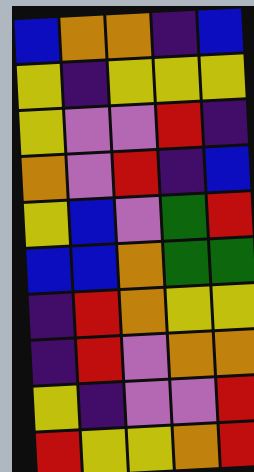[["blue", "orange", "orange", "indigo", "blue"], ["yellow", "indigo", "yellow", "yellow", "yellow"], ["yellow", "violet", "violet", "red", "indigo"], ["orange", "violet", "red", "indigo", "blue"], ["yellow", "blue", "violet", "green", "red"], ["blue", "blue", "orange", "green", "green"], ["indigo", "red", "orange", "yellow", "yellow"], ["indigo", "red", "violet", "orange", "orange"], ["yellow", "indigo", "violet", "violet", "red"], ["red", "yellow", "yellow", "orange", "red"]]